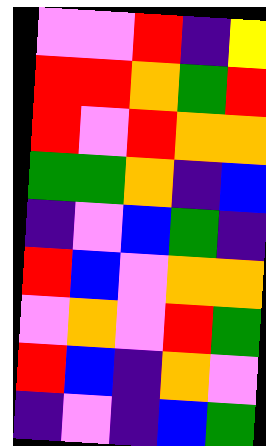[["violet", "violet", "red", "indigo", "yellow"], ["red", "red", "orange", "green", "red"], ["red", "violet", "red", "orange", "orange"], ["green", "green", "orange", "indigo", "blue"], ["indigo", "violet", "blue", "green", "indigo"], ["red", "blue", "violet", "orange", "orange"], ["violet", "orange", "violet", "red", "green"], ["red", "blue", "indigo", "orange", "violet"], ["indigo", "violet", "indigo", "blue", "green"]]